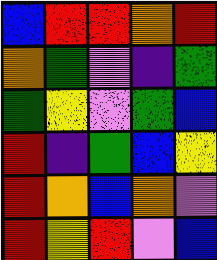[["blue", "red", "red", "orange", "red"], ["orange", "green", "violet", "indigo", "green"], ["green", "yellow", "violet", "green", "blue"], ["red", "indigo", "green", "blue", "yellow"], ["red", "orange", "blue", "orange", "violet"], ["red", "yellow", "red", "violet", "blue"]]